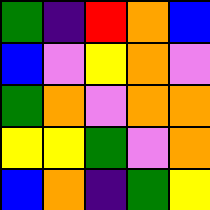[["green", "indigo", "red", "orange", "blue"], ["blue", "violet", "yellow", "orange", "violet"], ["green", "orange", "violet", "orange", "orange"], ["yellow", "yellow", "green", "violet", "orange"], ["blue", "orange", "indigo", "green", "yellow"]]